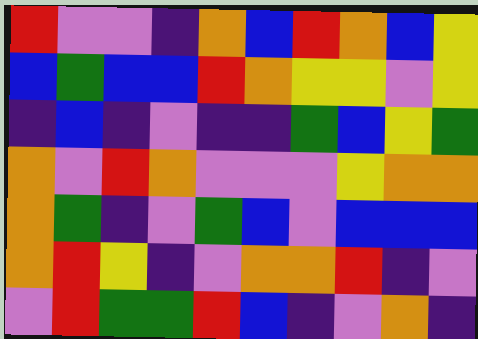[["red", "violet", "violet", "indigo", "orange", "blue", "red", "orange", "blue", "yellow"], ["blue", "green", "blue", "blue", "red", "orange", "yellow", "yellow", "violet", "yellow"], ["indigo", "blue", "indigo", "violet", "indigo", "indigo", "green", "blue", "yellow", "green"], ["orange", "violet", "red", "orange", "violet", "violet", "violet", "yellow", "orange", "orange"], ["orange", "green", "indigo", "violet", "green", "blue", "violet", "blue", "blue", "blue"], ["orange", "red", "yellow", "indigo", "violet", "orange", "orange", "red", "indigo", "violet"], ["violet", "red", "green", "green", "red", "blue", "indigo", "violet", "orange", "indigo"]]